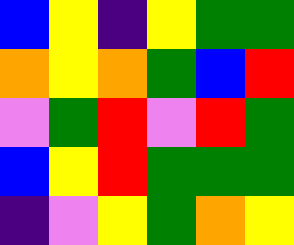[["blue", "yellow", "indigo", "yellow", "green", "green"], ["orange", "yellow", "orange", "green", "blue", "red"], ["violet", "green", "red", "violet", "red", "green"], ["blue", "yellow", "red", "green", "green", "green"], ["indigo", "violet", "yellow", "green", "orange", "yellow"]]